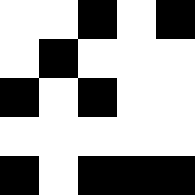[["white", "white", "black", "white", "black"], ["white", "black", "white", "white", "white"], ["black", "white", "black", "white", "white"], ["white", "white", "white", "white", "white"], ["black", "white", "black", "black", "black"]]